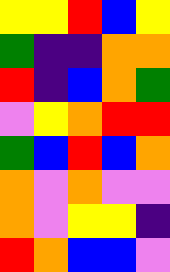[["yellow", "yellow", "red", "blue", "yellow"], ["green", "indigo", "indigo", "orange", "orange"], ["red", "indigo", "blue", "orange", "green"], ["violet", "yellow", "orange", "red", "red"], ["green", "blue", "red", "blue", "orange"], ["orange", "violet", "orange", "violet", "violet"], ["orange", "violet", "yellow", "yellow", "indigo"], ["red", "orange", "blue", "blue", "violet"]]